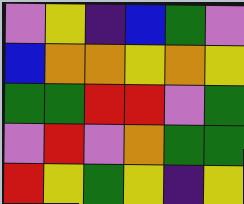[["violet", "yellow", "indigo", "blue", "green", "violet"], ["blue", "orange", "orange", "yellow", "orange", "yellow"], ["green", "green", "red", "red", "violet", "green"], ["violet", "red", "violet", "orange", "green", "green"], ["red", "yellow", "green", "yellow", "indigo", "yellow"]]